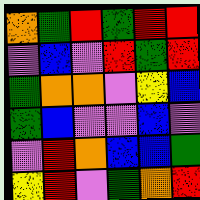[["orange", "green", "red", "green", "red", "red"], ["violet", "blue", "violet", "red", "green", "red"], ["green", "orange", "orange", "violet", "yellow", "blue"], ["green", "blue", "violet", "violet", "blue", "violet"], ["violet", "red", "orange", "blue", "blue", "green"], ["yellow", "red", "violet", "green", "orange", "red"]]